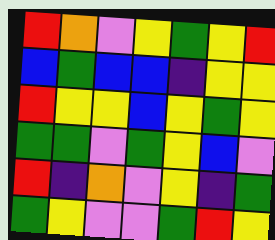[["red", "orange", "violet", "yellow", "green", "yellow", "red"], ["blue", "green", "blue", "blue", "indigo", "yellow", "yellow"], ["red", "yellow", "yellow", "blue", "yellow", "green", "yellow"], ["green", "green", "violet", "green", "yellow", "blue", "violet"], ["red", "indigo", "orange", "violet", "yellow", "indigo", "green"], ["green", "yellow", "violet", "violet", "green", "red", "yellow"]]